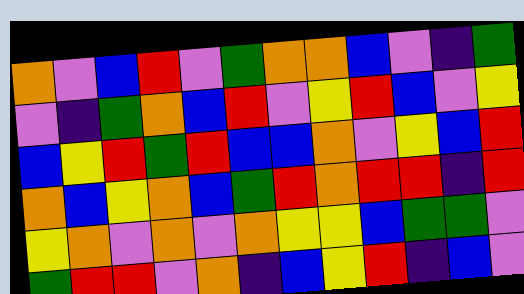[["orange", "violet", "blue", "red", "violet", "green", "orange", "orange", "blue", "violet", "indigo", "green"], ["violet", "indigo", "green", "orange", "blue", "red", "violet", "yellow", "red", "blue", "violet", "yellow"], ["blue", "yellow", "red", "green", "red", "blue", "blue", "orange", "violet", "yellow", "blue", "red"], ["orange", "blue", "yellow", "orange", "blue", "green", "red", "orange", "red", "red", "indigo", "red"], ["yellow", "orange", "violet", "orange", "violet", "orange", "yellow", "yellow", "blue", "green", "green", "violet"], ["green", "red", "red", "violet", "orange", "indigo", "blue", "yellow", "red", "indigo", "blue", "violet"]]